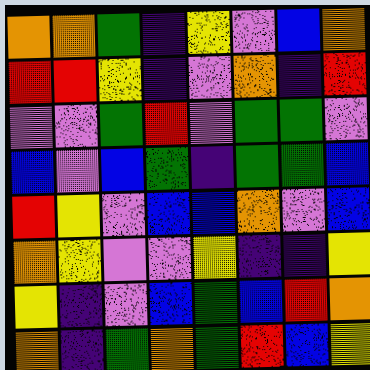[["orange", "orange", "green", "indigo", "yellow", "violet", "blue", "orange"], ["red", "red", "yellow", "indigo", "violet", "orange", "indigo", "red"], ["violet", "violet", "green", "red", "violet", "green", "green", "violet"], ["blue", "violet", "blue", "green", "indigo", "green", "green", "blue"], ["red", "yellow", "violet", "blue", "blue", "orange", "violet", "blue"], ["orange", "yellow", "violet", "violet", "yellow", "indigo", "indigo", "yellow"], ["yellow", "indigo", "violet", "blue", "green", "blue", "red", "orange"], ["orange", "indigo", "green", "orange", "green", "red", "blue", "yellow"]]